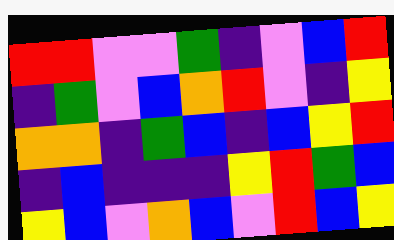[["red", "red", "violet", "violet", "green", "indigo", "violet", "blue", "red"], ["indigo", "green", "violet", "blue", "orange", "red", "violet", "indigo", "yellow"], ["orange", "orange", "indigo", "green", "blue", "indigo", "blue", "yellow", "red"], ["indigo", "blue", "indigo", "indigo", "indigo", "yellow", "red", "green", "blue"], ["yellow", "blue", "violet", "orange", "blue", "violet", "red", "blue", "yellow"]]